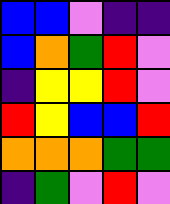[["blue", "blue", "violet", "indigo", "indigo"], ["blue", "orange", "green", "red", "violet"], ["indigo", "yellow", "yellow", "red", "violet"], ["red", "yellow", "blue", "blue", "red"], ["orange", "orange", "orange", "green", "green"], ["indigo", "green", "violet", "red", "violet"]]